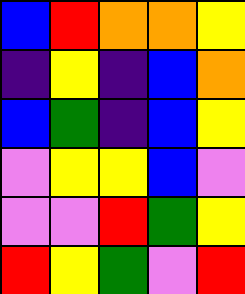[["blue", "red", "orange", "orange", "yellow"], ["indigo", "yellow", "indigo", "blue", "orange"], ["blue", "green", "indigo", "blue", "yellow"], ["violet", "yellow", "yellow", "blue", "violet"], ["violet", "violet", "red", "green", "yellow"], ["red", "yellow", "green", "violet", "red"]]